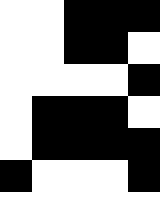[["white", "white", "black", "black", "black"], ["white", "white", "black", "black", "white"], ["white", "white", "white", "white", "black"], ["white", "black", "black", "black", "white"], ["white", "black", "black", "black", "black"], ["black", "white", "white", "white", "black"], ["white", "white", "white", "white", "white"]]